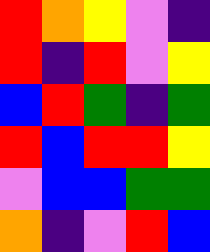[["red", "orange", "yellow", "violet", "indigo"], ["red", "indigo", "red", "violet", "yellow"], ["blue", "red", "green", "indigo", "green"], ["red", "blue", "red", "red", "yellow"], ["violet", "blue", "blue", "green", "green"], ["orange", "indigo", "violet", "red", "blue"]]